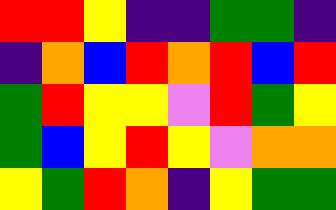[["red", "red", "yellow", "indigo", "indigo", "green", "green", "indigo"], ["indigo", "orange", "blue", "red", "orange", "red", "blue", "red"], ["green", "red", "yellow", "yellow", "violet", "red", "green", "yellow"], ["green", "blue", "yellow", "red", "yellow", "violet", "orange", "orange"], ["yellow", "green", "red", "orange", "indigo", "yellow", "green", "green"]]